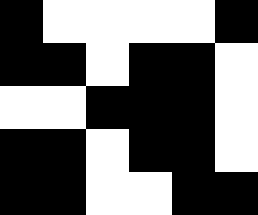[["black", "white", "white", "white", "white", "black"], ["black", "black", "white", "black", "black", "white"], ["white", "white", "black", "black", "black", "white"], ["black", "black", "white", "black", "black", "white"], ["black", "black", "white", "white", "black", "black"]]